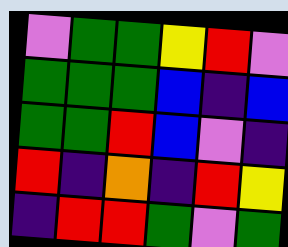[["violet", "green", "green", "yellow", "red", "violet"], ["green", "green", "green", "blue", "indigo", "blue"], ["green", "green", "red", "blue", "violet", "indigo"], ["red", "indigo", "orange", "indigo", "red", "yellow"], ["indigo", "red", "red", "green", "violet", "green"]]